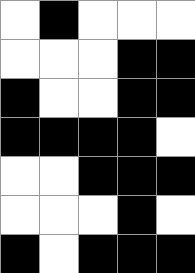[["white", "black", "white", "white", "white"], ["white", "white", "white", "black", "black"], ["black", "white", "white", "black", "black"], ["black", "black", "black", "black", "white"], ["white", "white", "black", "black", "black"], ["white", "white", "white", "black", "white"], ["black", "white", "black", "black", "black"]]